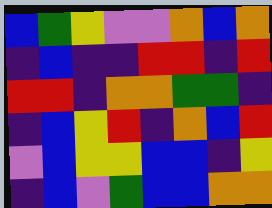[["blue", "green", "yellow", "violet", "violet", "orange", "blue", "orange"], ["indigo", "blue", "indigo", "indigo", "red", "red", "indigo", "red"], ["red", "red", "indigo", "orange", "orange", "green", "green", "indigo"], ["indigo", "blue", "yellow", "red", "indigo", "orange", "blue", "red"], ["violet", "blue", "yellow", "yellow", "blue", "blue", "indigo", "yellow"], ["indigo", "blue", "violet", "green", "blue", "blue", "orange", "orange"]]